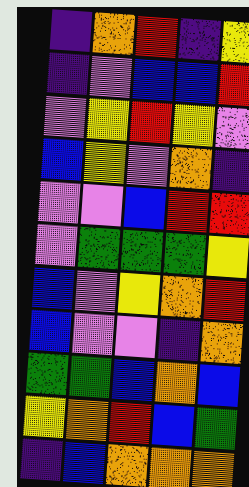[["indigo", "orange", "red", "indigo", "yellow"], ["indigo", "violet", "blue", "blue", "red"], ["violet", "yellow", "red", "yellow", "violet"], ["blue", "yellow", "violet", "orange", "indigo"], ["violet", "violet", "blue", "red", "red"], ["violet", "green", "green", "green", "yellow"], ["blue", "violet", "yellow", "orange", "red"], ["blue", "violet", "violet", "indigo", "orange"], ["green", "green", "blue", "orange", "blue"], ["yellow", "orange", "red", "blue", "green"], ["indigo", "blue", "orange", "orange", "orange"]]